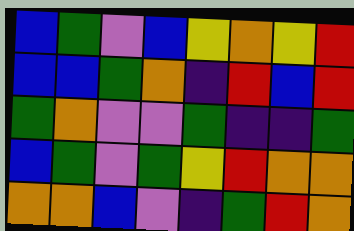[["blue", "green", "violet", "blue", "yellow", "orange", "yellow", "red"], ["blue", "blue", "green", "orange", "indigo", "red", "blue", "red"], ["green", "orange", "violet", "violet", "green", "indigo", "indigo", "green"], ["blue", "green", "violet", "green", "yellow", "red", "orange", "orange"], ["orange", "orange", "blue", "violet", "indigo", "green", "red", "orange"]]